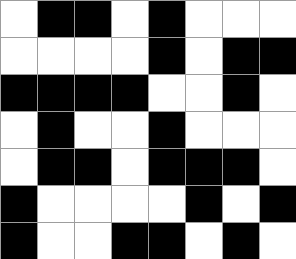[["white", "black", "black", "white", "black", "white", "white", "white"], ["white", "white", "white", "white", "black", "white", "black", "black"], ["black", "black", "black", "black", "white", "white", "black", "white"], ["white", "black", "white", "white", "black", "white", "white", "white"], ["white", "black", "black", "white", "black", "black", "black", "white"], ["black", "white", "white", "white", "white", "black", "white", "black"], ["black", "white", "white", "black", "black", "white", "black", "white"]]